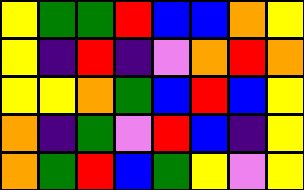[["yellow", "green", "green", "red", "blue", "blue", "orange", "yellow"], ["yellow", "indigo", "red", "indigo", "violet", "orange", "red", "orange"], ["yellow", "yellow", "orange", "green", "blue", "red", "blue", "yellow"], ["orange", "indigo", "green", "violet", "red", "blue", "indigo", "yellow"], ["orange", "green", "red", "blue", "green", "yellow", "violet", "yellow"]]